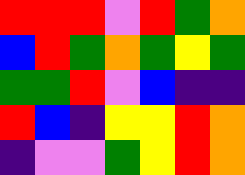[["red", "red", "red", "violet", "red", "green", "orange"], ["blue", "red", "green", "orange", "green", "yellow", "green"], ["green", "green", "red", "violet", "blue", "indigo", "indigo"], ["red", "blue", "indigo", "yellow", "yellow", "red", "orange"], ["indigo", "violet", "violet", "green", "yellow", "red", "orange"]]